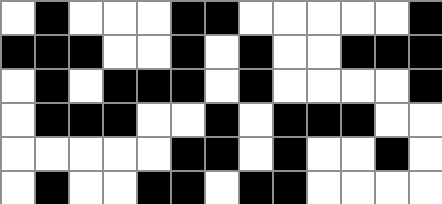[["white", "black", "white", "white", "white", "black", "black", "white", "white", "white", "white", "white", "black"], ["black", "black", "black", "white", "white", "black", "white", "black", "white", "white", "black", "black", "black"], ["white", "black", "white", "black", "black", "black", "white", "black", "white", "white", "white", "white", "black"], ["white", "black", "black", "black", "white", "white", "black", "white", "black", "black", "black", "white", "white"], ["white", "white", "white", "white", "white", "black", "black", "white", "black", "white", "white", "black", "white"], ["white", "black", "white", "white", "black", "black", "white", "black", "black", "white", "white", "white", "white"]]